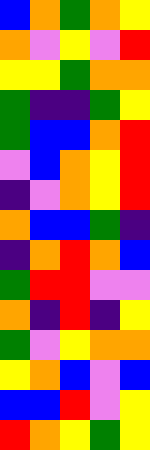[["blue", "orange", "green", "orange", "yellow"], ["orange", "violet", "yellow", "violet", "red"], ["yellow", "yellow", "green", "orange", "orange"], ["green", "indigo", "indigo", "green", "yellow"], ["green", "blue", "blue", "orange", "red"], ["violet", "blue", "orange", "yellow", "red"], ["indigo", "violet", "orange", "yellow", "red"], ["orange", "blue", "blue", "green", "indigo"], ["indigo", "orange", "red", "orange", "blue"], ["green", "red", "red", "violet", "violet"], ["orange", "indigo", "red", "indigo", "yellow"], ["green", "violet", "yellow", "orange", "orange"], ["yellow", "orange", "blue", "violet", "blue"], ["blue", "blue", "red", "violet", "yellow"], ["red", "orange", "yellow", "green", "yellow"]]